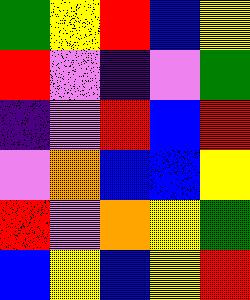[["green", "yellow", "red", "blue", "yellow"], ["red", "violet", "indigo", "violet", "green"], ["indigo", "violet", "red", "blue", "red"], ["violet", "orange", "blue", "blue", "yellow"], ["red", "violet", "orange", "yellow", "green"], ["blue", "yellow", "blue", "yellow", "red"]]